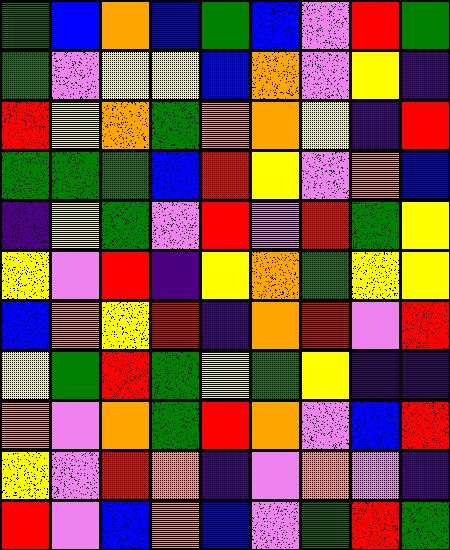[["green", "blue", "orange", "blue", "green", "blue", "violet", "red", "green"], ["green", "violet", "yellow", "yellow", "blue", "orange", "violet", "yellow", "indigo"], ["red", "yellow", "orange", "green", "orange", "orange", "yellow", "indigo", "red"], ["green", "green", "green", "blue", "red", "yellow", "violet", "orange", "blue"], ["indigo", "yellow", "green", "violet", "red", "violet", "red", "green", "yellow"], ["yellow", "violet", "red", "indigo", "yellow", "orange", "green", "yellow", "yellow"], ["blue", "orange", "yellow", "red", "indigo", "orange", "red", "violet", "red"], ["yellow", "green", "red", "green", "yellow", "green", "yellow", "indigo", "indigo"], ["orange", "violet", "orange", "green", "red", "orange", "violet", "blue", "red"], ["yellow", "violet", "red", "orange", "indigo", "violet", "orange", "violet", "indigo"], ["red", "violet", "blue", "orange", "blue", "violet", "green", "red", "green"]]